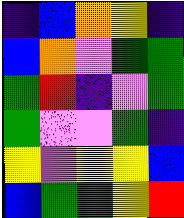[["indigo", "blue", "orange", "yellow", "indigo"], ["blue", "orange", "violet", "green", "green"], ["green", "red", "indigo", "violet", "green"], ["green", "violet", "violet", "green", "indigo"], ["yellow", "violet", "yellow", "yellow", "blue"], ["blue", "green", "green", "yellow", "red"]]